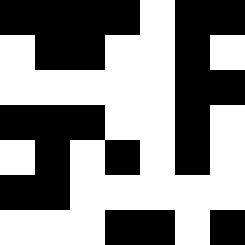[["black", "black", "black", "black", "white", "black", "black"], ["white", "black", "black", "white", "white", "black", "white"], ["white", "white", "white", "white", "white", "black", "black"], ["black", "black", "black", "white", "white", "black", "white"], ["white", "black", "white", "black", "white", "black", "white"], ["black", "black", "white", "white", "white", "white", "white"], ["white", "white", "white", "black", "black", "white", "black"]]